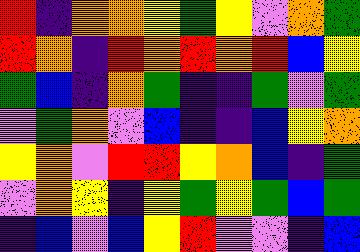[["red", "indigo", "orange", "orange", "yellow", "green", "yellow", "violet", "orange", "green"], ["red", "orange", "indigo", "red", "orange", "red", "orange", "red", "blue", "yellow"], ["green", "blue", "indigo", "orange", "green", "indigo", "indigo", "green", "violet", "green"], ["violet", "green", "orange", "violet", "blue", "indigo", "indigo", "blue", "yellow", "orange"], ["yellow", "orange", "violet", "red", "red", "yellow", "orange", "blue", "indigo", "green"], ["violet", "orange", "yellow", "indigo", "yellow", "green", "yellow", "green", "blue", "green"], ["indigo", "blue", "violet", "blue", "yellow", "red", "violet", "violet", "indigo", "blue"]]